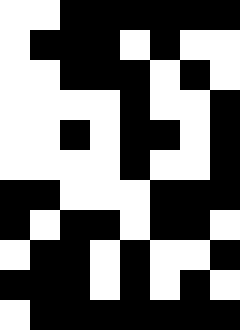[["white", "white", "black", "black", "black", "black", "black", "black"], ["white", "black", "black", "black", "white", "black", "white", "white"], ["white", "white", "black", "black", "black", "white", "black", "white"], ["white", "white", "white", "white", "black", "white", "white", "black"], ["white", "white", "black", "white", "black", "black", "white", "black"], ["white", "white", "white", "white", "black", "white", "white", "black"], ["black", "black", "white", "white", "white", "black", "black", "black"], ["black", "white", "black", "black", "white", "black", "black", "white"], ["white", "black", "black", "white", "black", "white", "white", "black"], ["black", "black", "black", "white", "black", "white", "black", "white"], ["white", "black", "black", "black", "black", "black", "black", "black"]]